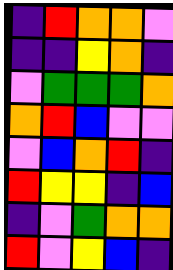[["indigo", "red", "orange", "orange", "violet"], ["indigo", "indigo", "yellow", "orange", "indigo"], ["violet", "green", "green", "green", "orange"], ["orange", "red", "blue", "violet", "violet"], ["violet", "blue", "orange", "red", "indigo"], ["red", "yellow", "yellow", "indigo", "blue"], ["indigo", "violet", "green", "orange", "orange"], ["red", "violet", "yellow", "blue", "indigo"]]